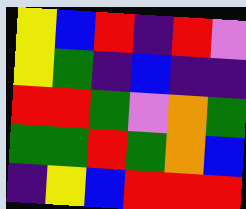[["yellow", "blue", "red", "indigo", "red", "violet"], ["yellow", "green", "indigo", "blue", "indigo", "indigo"], ["red", "red", "green", "violet", "orange", "green"], ["green", "green", "red", "green", "orange", "blue"], ["indigo", "yellow", "blue", "red", "red", "red"]]